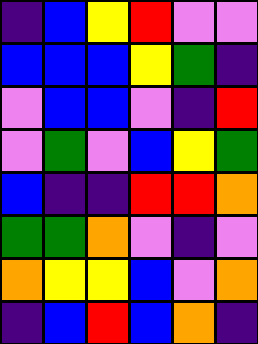[["indigo", "blue", "yellow", "red", "violet", "violet"], ["blue", "blue", "blue", "yellow", "green", "indigo"], ["violet", "blue", "blue", "violet", "indigo", "red"], ["violet", "green", "violet", "blue", "yellow", "green"], ["blue", "indigo", "indigo", "red", "red", "orange"], ["green", "green", "orange", "violet", "indigo", "violet"], ["orange", "yellow", "yellow", "blue", "violet", "orange"], ["indigo", "blue", "red", "blue", "orange", "indigo"]]